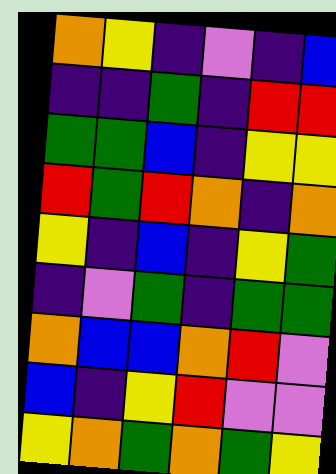[["orange", "yellow", "indigo", "violet", "indigo", "blue"], ["indigo", "indigo", "green", "indigo", "red", "red"], ["green", "green", "blue", "indigo", "yellow", "yellow"], ["red", "green", "red", "orange", "indigo", "orange"], ["yellow", "indigo", "blue", "indigo", "yellow", "green"], ["indigo", "violet", "green", "indigo", "green", "green"], ["orange", "blue", "blue", "orange", "red", "violet"], ["blue", "indigo", "yellow", "red", "violet", "violet"], ["yellow", "orange", "green", "orange", "green", "yellow"]]